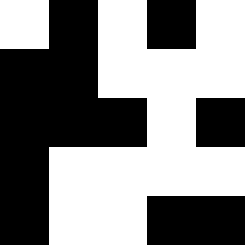[["white", "black", "white", "black", "white"], ["black", "black", "white", "white", "white"], ["black", "black", "black", "white", "black"], ["black", "white", "white", "white", "white"], ["black", "white", "white", "black", "black"]]